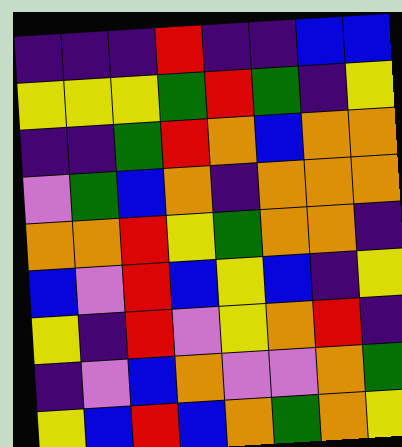[["indigo", "indigo", "indigo", "red", "indigo", "indigo", "blue", "blue"], ["yellow", "yellow", "yellow", "green", "red", "green", "indigo", "yellow"], ["indigo", "indigo", "green", "red", "orange", "blue", "orange", "orange"], ["violet", "green", "blue", "orange", "indigo", "orange", "orange", "orange"], ["orange", "orange", "red", "yellow", "green", "orange", "orange", "indigo"], ["blue", "violet", "red", "blue", "yellow", "blue", "indigo", "yellow"], ["yellow", "indigo", "red", "violet", "yellow", "orange", "red", "indigo"], ["indigo", "violet", "blue", "orange", "violet", "violet", "orange", "green"], ["yellow", "blue", "red", "blue", "orange", "green", "orange", "yellow"]]